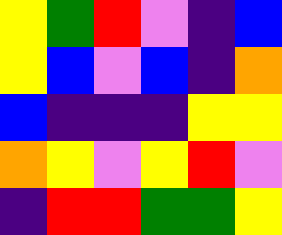[["yellow", "green", "red", "violet", "indigo", "blue"], ["yellow", "blue", "violet", "blue", "indigo", "orange"], ["blue", "indigo", "indigo", "indigo", "yellow", "yellow"], ["orange", "yellow", "violet", "yellow", "red", "violet"], ["indigo", "red", "red", "green", "green", "yellow"]]